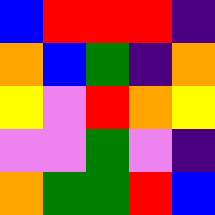[["blue", "red", "red", "red", "indigo"], ["orange", "blue", "green", "indigo", "orange"], ["yellow", "violet", "red", "orange", "yellow"], ["violet", "violet", "green", "violet", "indigo"], ["orange", "green", "green", "red", "blue"]]